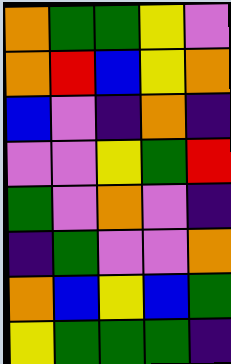[["orange", "green", "green", "yellow", "violet"], ["orange", "red", "blue", "yellow", "orange"], ["blue", "violet", "indigo", "orange", "indigo"], ["violet", "violet", "yellow", "green", "red"], ["green", "violet", "orange", "violet", "indigo"], ["indigo", "green", "violet", "violet", "orange"], ["orange", "blue", "yellow", "blue", "green"], ["yellow", "green", "green", "green", "indigo"]]